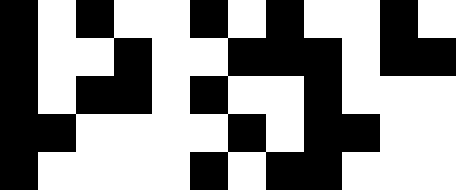[["black", "white", "black", "white", "white", "black", "white", "black", "white", "white", "black", "white"], ["black", "white", "white", "black", "white", "white", "black", "black", "black", "white", "black", "black"], ["black", "white", "black", "black", "white", "black", "white", "white", "black", "white", "white", "white"], ["black", "black", "white", "white", "white", "white", "black", "white", "black", "black", "white", "white"], ["black", "white", "white", "white", "white", "black", "white", "black", "black", "white", "white", "white"]]